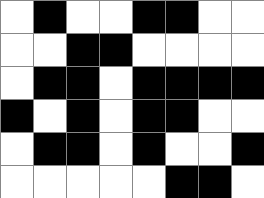[["white", "black", "white", "white", "black", "black", "white", "white"], ["white", "white", "black", "black", "white", "white", "white", "white"], ["white", "black", "black", "white", "black", "black", "black", "black"], ["black", "white", "black", "white", "black", "black", "white", "white"], ["white", "black", "black", "white", "black", "white", "white", "black"], ["white", "white", "white", "white", "white", "black", "black", "white"]]